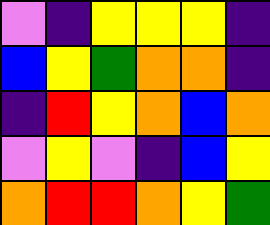[["violet", "indigo", "yellow", "yellow", "yellow", "indigo"], ["blue", "yellow", "green", "orange", "orange", "indigo"], ["indigo", "red", "yellow", "orange", "blue", "orange"], ["violet", "yellow", "violet", "indigo", "blue", "yellow"], ["orange", "red", "red", "orange", "yellow", "green"]]